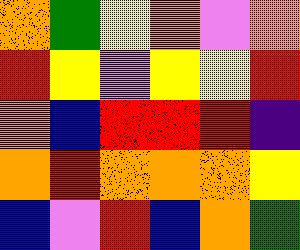[["orange", "green", "yellow", "orange", "violet", "orange"], ["red", "yellow", "violet", "yellow", "yellow", "red"], ["orange", "blue", "red", "red", "red", "indigo"], ["orange", "red", "orange", "orange", "orange", "yellow"], ["blue", "violet", "red", "blue", "orange", "green"]]